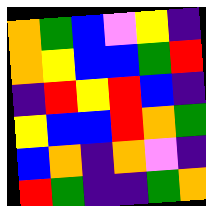[["orange", "green", "blue", "violet", "yellow", "indigo"], ["orange", "yellow", "blue", "blue", "green", "red"], ["indigo", "red", "yellow", "red", "blue", "indigo"], ["yellow", "blue", "blue", "red", "orange", "green"], ["blue", "orange", "indigo", "orange", "violet", "indigo"], ["red", "green", "indigo", "indigo", "green", "orange"]]